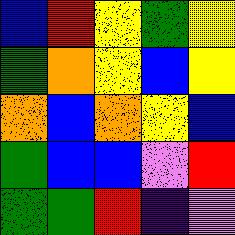[["blue", "red", "yellow", "green", "yellow"], ["green", "orange", "yellow", "blue", "yellow"], ["orange", "blue", "orange", "yellow", "blue"], ["green", "blue", "blue", "violet", "red"], ["green", "green", "red", "indigo", "violet"]]